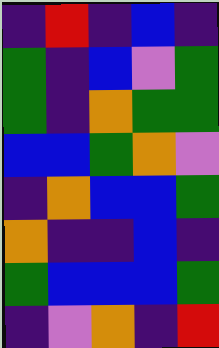[["indigo", "red", "indigo", "blue", "indigo"], ["green", "indigo", "blue", "violet", "green"], ["green", "indigo", "orange", "green", "green"], ["blue", "blue", "green", "orange", "violet"], ["indigo", "orange", "blue", "blue", "green"], ["orange", "indigo", "indigo", "blue", "indigo"], ["green", "blue", "blue", "blue", "green"], ["indigo", "violet", "orange", "indigo", "red"]]